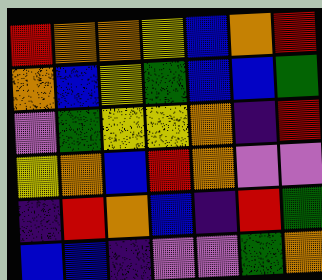[["red", "orange", "orange", "yellow", "blue", "orange", "red"], ["orange", "blue", "yellow", "green", "blue", "blue", "green"], ["violet", "green", "yellow", "yellow", "orange", "indigo", "red"], ["yellow", "orange", "blue", "red", "orange", "violet", "violet"], ["indigo", "red", "orange", "blue", "indigo", "red", "green"], ["blue", "blue", "indigo", "violet", "violet", "green", "orange"]]